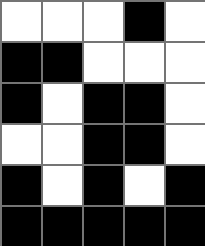[["white", "white", "white", "black", "white"], ["black", "black", "white", "white", "white"], ["black", "white", "black", "black", "white"], ["white", "white", "black", "black", "white"], ["black", "white", "black", "white", "black"], ["black", "black", "black", "black", "black"]]